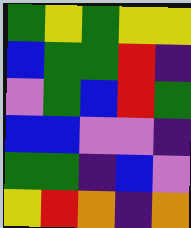[["green", "yellow", "green", "yellow", "yellow"], ["blue", "green", "green", "red", "indigo"], ["violet", "green", "blue", "red", "green"], ["blue", "blue", "violet", "violet", "indigo"], ["green", "green", "indigo", "blue", "violet"], ["yellow", "red", "orange", "indigo", "orange"]]